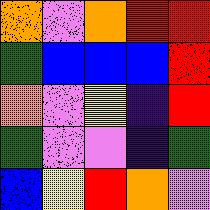[["orange", "violet", "orange", "red", "red"], ["green", "blue", "blue", "blue", "red"], ["orange", "violet", "yellow", "indigo", "red"], ["green", "violet", "violet", "indigo", "green"], ["blue", "yellow", "red", "orange", "violet"]]